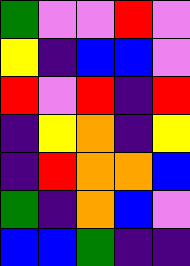[["green", "violet", "violet", "red", "violet"], ["yellow", "indigo", "blue", "blue", "violet"], ["red", "violet", "red", "indigo", "red"], ["indigo", "yellow", "orange", "indigo", "yellow"], ["indigo", "red", "orange", "orange", "blue"], ["green", "indigo", "orange", "blue", "violet"], ["blue", "blue", "green", "indigo", "indigo"]]